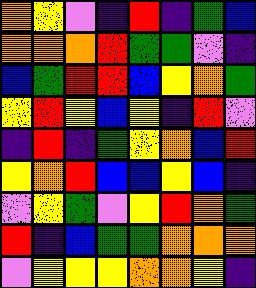[["orange", "yellow", "violet", "indigo", "red", "indigo", "green", "blue"], ["orange", "orange", "orange", "red", "green", "green", "violet", "indigo"], ["blue", "green", "red", "red", "blue", "yellow", "orange", "green"], ["yellow", "red", "yellow", "blue", "yellow", "indigo", "red", "violet"], ["indigo", "red", "indigo", "green", "yellow", "orange", "blue", "red"], ["yellow", "orange", "red", "blue", "blue", "yellow", "blue", "indigo"], ["violet", "yellow", "green", "violet", "yellow", "red", "orange", "green"], ["red", "indigo", "blue", "green", "green", "orange", "orange", "orange"], ["violet", "yellow", "yellow", "yellow", "orange", "orange", "yellow", "indigo"]]